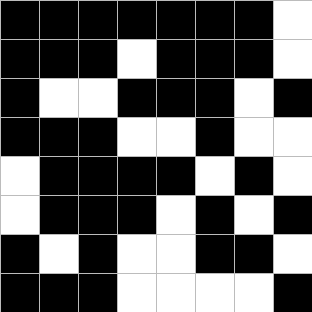[["black", "black", "black", "black", "black", "black", "black", "white"], ["black", "black", "black", "white", "black", "black", "black", "white"], ["black", "white", "white", "black", "black", "black", "white", "black"], ["black", "black", "black", "white", "white", "black", "white", "white"], ["white", "black", "black", "black", "black", "white", "black", "white"], ["white", "black", "black", "black", "white", "black", "white", "black"], ["black", "white", "black", "white", "white", "black", "black", "white"], ["black", "black", "black", "white", "white", "white", "white", "black"]]